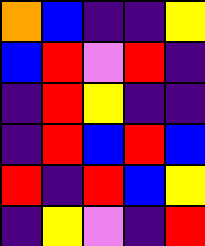[["orange", "blue", "indigo", "indigo", "yellow"], ["blue", "red", "violet", "red", "indigo"], ["indigo", "red", "yellow", "indigo", "indigo"], ["indigo", "red", "blue", "red", "blue"], ["red", "indigo", "red", "blue", "yellow"], ["indigo", "yellow", "violet", "indigo", "red"]]